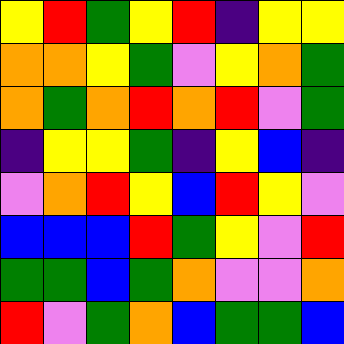[["yellow", "red", "green", "yellow", "red", "indigo", "yellow", "yellow"], ["orange", "orange", "yellow", "green", "violet", "yellow", "orange", "green"], ["orange", "green", "orange", "red", "orange", "red", "violet", "green"], ["indigo", "yellow", "yellow", "green", "indigo", "yellow", "blue", "indigo"], ["violet", "orange", "red", "yellow", "blue", "red", "yellow", "violet"], ["blue", "blue", "blue", "red", "green", "yellow", "violet", "red"], ["green", "green", "blue", "green", "orange", "violet", "violet", "orange"], ["red", "violet", "green", "orange", "blue", "green", "green", "blue"]]